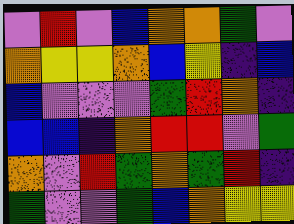[["violet", "red", "violet", "blue", "orange", "orange", "green", "violet"], ["orange", "yellow", "yellow", "orange", "blue", "yellow", "indigo", "blue"], ["blue", "violet", "violet", "violet", "green", "red", "orange", "indigo"], ["blue", "blue", "indigo", "orange", "red", "red", "violet", "green"], ["orange", "violet", "red", "green", "orange", "green", "red", "indigo"], ["green", "violet", "violet", "green", "blue", "orange", "yellow", "yellow"]]